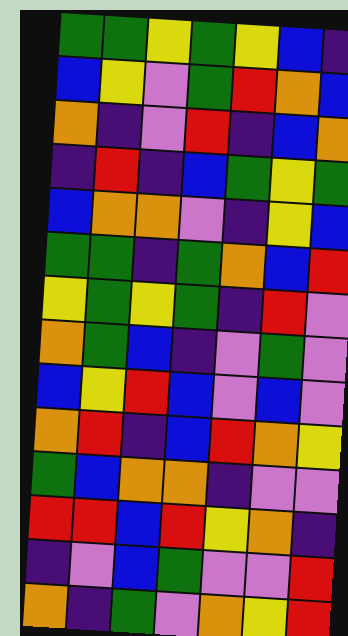[["green", "green", "yellow", "green", "yellow", "blue", "indigo"], ["blue", "yellow", "violet", "green", "red", "orange", "blue"], ["orange", "indigo", "violet", "red", "indigo", "blue", "orange"], ["indigo", "red", "indigo", "blue", "green", "yellow", "green"], ["blue", "orange", "orange", "violet", "indigo", "yellow", "blue"], ["green", "green", "indigo", "green", "orange", "blue", "red"], ["yellow", "green", "yellow", "green", "indigo", "red", "violet"], ["orange", "green", "blue", "indigo", "violet", "green", "violet"], ["blue", "yellow", "red", "blue", "violet", "blue", "violet"], ["orange", "red", "indigo", "blue", "red", "orange", "yellow"], ["green", "blue", "orange", "orange", "indigo", "violet", "violet"], ["red", "red", "blue", "red", "yellow", "orange", "indigo"], ["indigo", "violet", "blue", "green", "violet", "violet", "red"], ["orange", "indigo", "green", "violet", "orange", "yellow", "red"]]